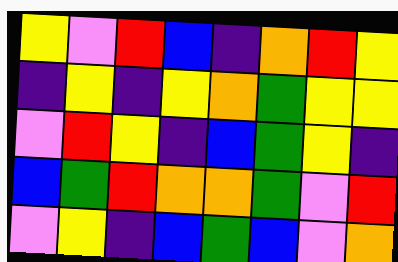[["yellow", "violet", "red", "blue", "indigo", "orange", "red", "yellow"], ["indigo", "yellow", "indigo", "yellow", "orange", "green", "yellow", "yellow"], ["violet", "red", "yellow", "indigo", "blue", "green", "yellow", "indigo"], ["blue", "green", "red", "orange", "orange", "green", "violet", "red"], ["violet", "yellow", "indigo", "blue", "green", "blue", "violet", "orange"]]